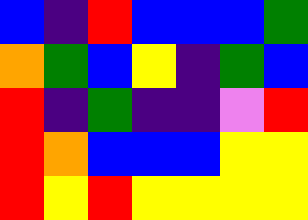[["blue", "indigo", "red", "blue", "blue", "blue", "green"], ["orange", "green", "blue", "yellow", "indigo", "green", "blue"], ["red", "indigo", "green", "indigo", "indigo", "violet", "red"], ["red", "orange", "blue", "blue", "blue", "yellow", "yellow"], ["red", "yellow", "red", "yellow", "yellow", "yellow", "yellow"]]